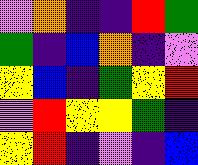[["violet", "orange", "indigo", "indigo", "red", "green"], ["green", "indigo", "blue", "orange", "indigo", "violet"], ["yellow", "blue", "indigo", "green", "yellow", "red"], ["violet", "red", "yellow", "yellow", "green", "indigo"], ["yellow", "red", "indigo", "violet", "indigo", "blue"]]